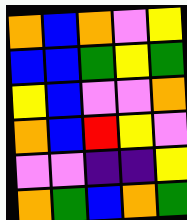[["orange", "blue", "orange", "violet", "yellow"], ["blue", "blue", "green", "yellow", "green"], ["yellow", "blue", "violet", "violet", "orange"], ["orange", "blue", "red", "yellow", "violet"], ["violet", "violet", "indigo", "indigo", "yellow"], ["orange", "green", "blue", "orange", "green"]]